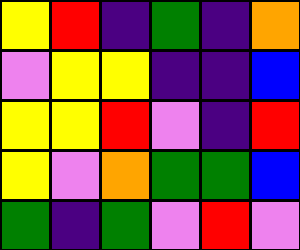[["yellow", "red", "indigo", "green", "indigo", "orange"], ["violet", "yellow", "yellow", "indigo", "indigo", "blue"], ["yellow", "yellow", "red", "violet", "indigo", "red"], ["yellow", "violet", "orange", "green", "green", "blue"], ["green", "indigo", "green", "violet", "red", "violet"]]